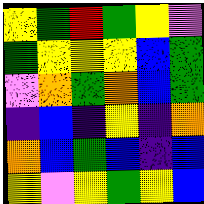[["yellow", "green", "red", "green", "yellow", "violet"], ["green", "yellow", "yellow", "yellow", "blue", "green"], ["violet", "orange", "green", "orange", "blue", "green"], ["indigo", "blue", "indigo", "yellow", "indigo", "orange"], ["orange", "blue", "green", "blue", "indigo", "blue"], ["yellow", "violet", "yellow", "green", "yellow", "blue"]]